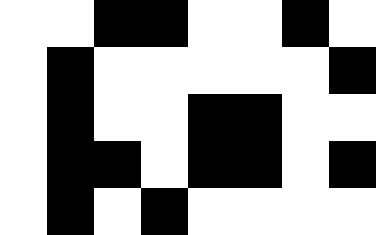[["white", "white", "black", "black", "white", "white", "black", "white"], ["white", "black", "white", "white", "white", "white", "white", "black"], ["white", "black", "white", "white", "black", "black", "white", "white"], ["white", "black", "black", "white", "black", "black", "white", "black"], ["white", "black", "white", "black", "white", "white", "white", "white"]]